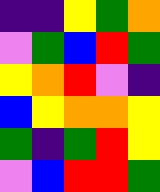[["indigo", "indigo", "yellow", "green", "orange"], ["violet", "green", "blue", "red", "green"], ["yellow", "orange", "red", "violet", "indigo"], ["blue", "yellow", "orange", "orange", "yellow"], ["green", "indigo", "green", "red", "yellow"], ["violet", "blue", "red", "red", "green"]]